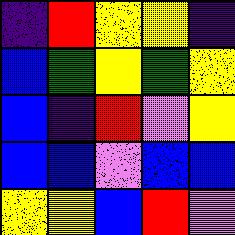[["indigo", "red", "yellow", "yellow", "indigo"], ["blue", "green", "yellow", "green", "yellow"], ["blue", "indigo", "red", "violet", "yellow"], ["blue", "blue", "violet", "blue", "blue"], ["yellow", "yellow", "blue", "red", "violet"]]